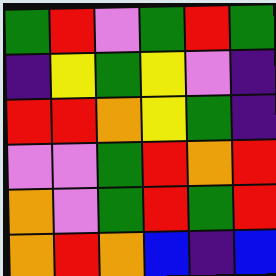[["green", "red", "violet", "green", "red", "green"], ["indigo", "yellow", "green", "yellow", "violet", "indigo"], ["red", "red", "orange", "yellow", "green", "indigo"], ["violet", "violet", "green", "red", "orange", "red"], ["orange", "violet", "green", "red", "green", "red"], ["orange", "red", "orange", "blue", "indigo", "blue"]]